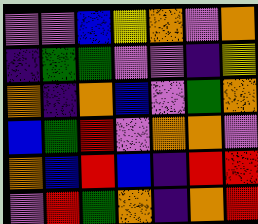[["violet", "violet", "blue", "yellow", "orange", "violet", "orange"], ["indigo", "green", "green", "violet", "violet", "indigo", "yellow"], ["orange", "indigo", "orange", "blue", "violet", "green", "orange"], ["blue", "green", "red", "violet", "orange", "orange", "violet"], ["orange", "blue", "red", "blue", "indigo", "red", "red"], ["violet", "red", "green", "orange", "indigo", "orange", "red"]]